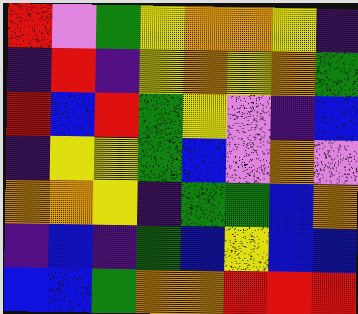[["red", "violet", "green", "yellow", "orange", "orange", "yellow", "indigo"], ["indigo", "red", "indigo", "yellow", "orange", "yellow", "orange", "green"], ["red", "blue", "red", "green", "yellow", "violet", "indigo", "blue"], ["indigo", "yellow", "yellow", "green", "blue", "violet", "orange", "violet"], ["orange", "orange", "yellow", "indigo", "green", "green", "blue", "orange"], ["indigo", "blue", "indigo", "green", "blue", "yellow", "blue", "blue"], ["blue", "blue", "green", "orange", "orange", "red", "red", "red"]]